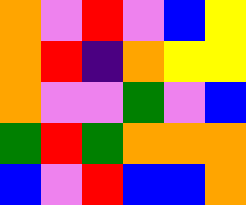[["orange", "violet", "red", "violet", "blue", "yellow"], ["orange", "red", "indigo", "orange", "yellow", "yellow"], ["orange", "violet", "violet", "green", "violet", "blue"], ["green", "red", "green", "orange", "orange", "orange"], ["blue", "violet", "red", "blue", "blue", "orange"]]